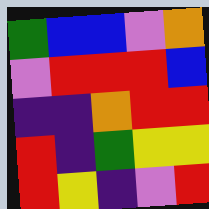[["green", "blue", "blue", "violet", "orange"], ["violet", "red", "red", "red", "blue"], ["indigo", "indigo", "orange", "red", "red"], ["red", "indigo", "green", "yellow", "yellow"], ["red", "yellow", "indigo", "violet", "red"]]